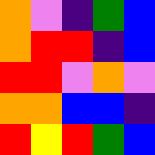[["orange", "violet", "indigo", "green", "blue"], ["orange", "red", "red", "indigo", "blue"], ["red", "red", "violet", "orange", "violet"], ["orange", "orange", "blue", "blue", "indigo"], ["red", "yellow", "red", "green", "blue"]]